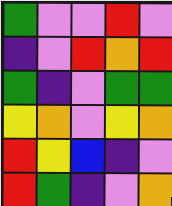[["green", "violet", "violet", "red", "violet"], ["indigo", "violet", "red", "orange", "red"], ["green", "indigo", "violet", "green", "green"], ["yellow", "orange", "violet", "yellow", "orange"], ["red", "yellow", "blue", "indigo", "violet"], ["red", "green", "indigo", "violet", "orange"]]